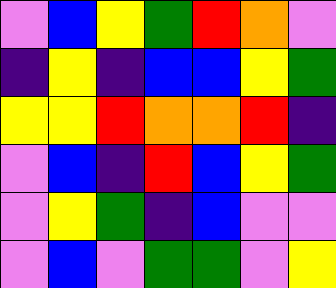[["violet", "blue", "yellow", "green", "red", "orange", "violet"], ["indigo", "yellow", "indigo", "blue", "blue", "yellow", "green"], ["yellow", "yellow", "red", "orange", "orange", "red", "indigo"], ["violet", "blue", "indigo", "red", "blue", "yellow", "green"], ["violet", "yellow", "green", "indigo", "blue", "violet", "violet"], ["violet", "blue", "violet", "green", "green", "violet", "yellow"]]